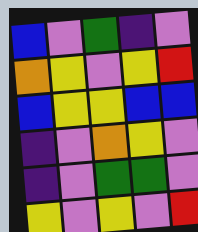[["blue", "violet", "green", "indigo", "violet"], ["orange", "yellow", "violet", "yellow", "red"], ["blue", "yellow", "yellow", "blue", "blue"], ["indigo", "violet", "orange", "yellow", "violet"], ["indigo", "violet", "green", "green", "violet"], ["yellow", "violet", "yellow", "violet", "red"]]